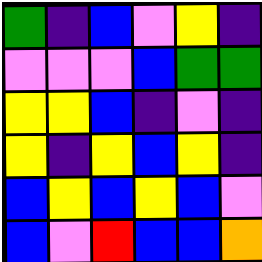[["green", "indigo", "blue", "violet", "yellow", "indigo"], ["violet", "violet", "violet", "blue", "green", "green"], ["yellow", "yellow", "blue", "indigo", "violet", "indigo"], ["yellow", "indigo", "yellow", "blue", "yellow", "indigo"], ["blue", "yellow", "blue", "yellow", "blue", "violet"], ["blue", "violet", "red", "blue", "blue", "orange"]]